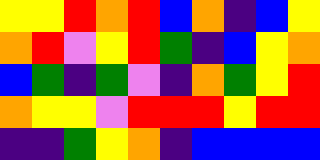[["yellow", "yellow", "red", "orange", "red", "blue", "orange", "indigo", "blue", "yellow"], ["orange", "red", "violet", "yellow", "red", "green", "indigo", "blue", "yellow", "orange"], ["blue", "green", "indigo", "green", "violet", "indigo", "orange", "green", "yellow", "red"], ["orange", "yellow", "yellow", "violet", "red", "red", "red", "yellow", "red", "red"], ["indigo", "indigo", "green", "yellow", "orange", "indigo", "blue", "blue", "blue", "blue"]]